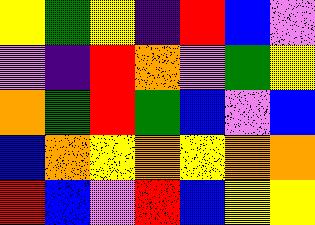[["yellow", "green", "yellow", "indigo", "red", "blue", "violet"], ["violet", "indigo", "red", "orange", "violet", "green", "yellow"], ["orange", "green", "red", "green", "blue", "violet", "blue"], ["blue", "orange", "yellow", "orange", "yellow", "orange", "orange"], ["red", "blue", "violet", "red", "blue", "yellow", "yellow"]]